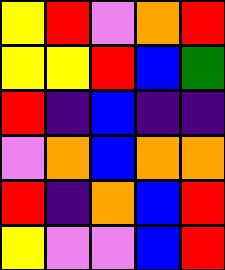[["yellow", "red", "violet", "orange", "red"], ["yellow", "yellow", "red", "blue", "green"], ["red", "indigo", "blue", "indigo", "indigo"], ["violet", "orange", "blue", "orange", "orange"], ["red", "indigo", "orange", "blue", "red"], ["yellow", "violet", "violet", "blue", "red"]]